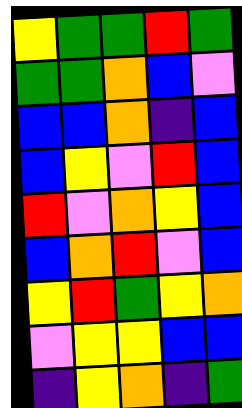[["yellow", "green", "green", "red", "green"], ["green", "green", "orange", "blue", "violet"], ["blue", "blue", "orange", "indigo", "blue"], ["blue", "yellow", "violet", "red", "blue"], ["red", "violet", "orange", "yellow", "blue"], ["blue", "orange", "red", "violet", "blue"], ["yellow", "red", "green", "yellow", "orange"], ["violet", "yellow", "yellow", "blue", "blue"], ["indigo", "yellow", "orange", "indigo", "green"]]